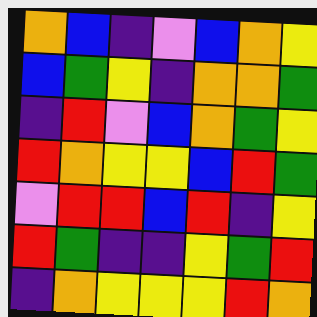[["orange", "blue", "indigo", "violet", "blue", "orange", "yellow"], ["blue", "green", "yellow", "indigo", "orange", "orange", "green"], ["indigo", "red", "violet", "blue", "orange", "green", "yellow"], ["red", "orange", "yellow", "yellow", "blue", "red", "green"], ["violet", "red", "red", "blue", "red", "indigo", "yellow"], ["red", "green", "indigo", "indigo", "yellow", "green", "red"], ["indigo", "orange", "yellow", "yellow", "yellow", "red", "orange"]]